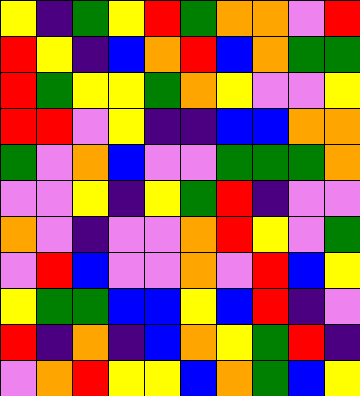[["yellow", "indigo", "green", "yellow", "red", "green", "orange", "orange", "violet", "red"], ["red", "yellow", "indigo", "blue", "orange", "red", "blue", "orange", "green", "green"], ["red", "green", "yellow", "yellow", "green", "orange", "yellow", "violet", "violet", "yellow"], ["red", "red", "violet", "yellow", "indigo", "indigo", "blue", "blue", "orange", "orange"], ["green", "violet", "orange", "blue", "violet", "violet", "green", "green", "green", "orange"], ["violet", "violet", "yellow", "indigo", "yellow", "green", "red", "indigo", "violet", "violet"], ["orange", "violet", "indigo", "violet", "violet", "orange", "red", "yellow", "violet", "green"], ["violet", "red", "blue", "violet", "violet", "orange", "violet", "red", "blue", "yellow"], ["yellow", "green", "green", "blue", "blue", "yellow", "blue", "red", "indigo", "violet"], ["red", "indigo", "orange", "indigo", "blue", "orange", "yellow", "green", "red", "indigo"], ["violet", "orange", "red", "yellow", "yellow", "blue", "orange", "green", "blue", "yellow"]]